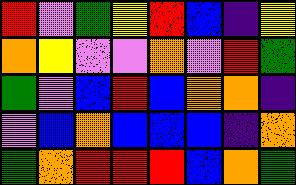[["red", "violet", "green", "yellow", "red", "blue", "indigo", "yellow"], ["orange", "yellow", "violet", "violet", "orange", "violet", "red", "green"], ["green", "violet", "blue", "red", "blue", "orange", "orange", "indigo"], ["violet", "blue", "orange", "blue", "blue", "blue", "indigo", "orange"], ["green", "orange", "red", "red", "red", "blue", "orange", "green"]]